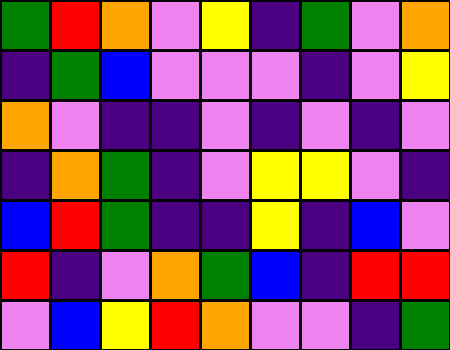[["green", "red", "orange", "violet", "yellow", "indigo", "green", "violet", "orange"], ["indigo", "green", "blue", "violet", "violet", "violet", "indigo", "violet", "yellow"], ["orange", "violet", "indigo", "indigo", "violet", "indigo", "violet", "indigo", "violet"], ["indigo", "orange", "green", "indigo", "violet", "yellow", "yellow", "violet", "indigo"], ["blue", "red", "green", "indigo", "indigo", "yellow", "indigo", "blue", "violet"], ["red", "indigo", "violet", "orange", "green", "blue", "indigo", "red", "red"], ["violet", "blue", "yellow", "red", "orange", "violet", "violet", "indigo", "green"]]